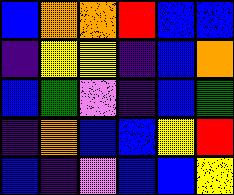[["blue", "orange", "orange", "red", "blue", "blue"], ["indigo", "yellow", "yellow", "indigo", "blue", "orange"], ["blue", "green", "violet", "indigo", "blue", "green"], ["indigo", "orange", "blue", "blue", "yellow", "red"], ["blue", "indigo", "violet", "blue", "blue", "yellow"]]